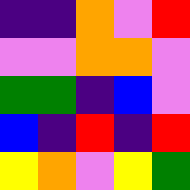[["indigo", "indigo", "orange", "violet", "red"], ["violet", "violet", "orange", "orange", "violet"], ["green", "green", "indigo", "blue", "violet"], ["blue", "indigo", "red", "indigo", "red"], ["yellow", "orange", "violet", "yellow", "green"]]